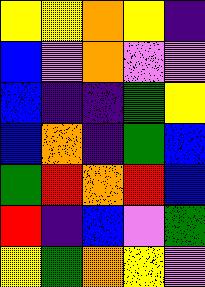[["yellow", "yellow", "orange", "yellow", "indigo"], ["blue", "violet", "orange", "violet", "violet"], ["blue", "indigo", "indigo", "green", "yellow"], ["blue", "orange", "indigo", "green", "blue"], ["green", "red", "orange", "red", "blue"], ["red", "indigo", "blue", "violet", "green"], ["yellow", "green", "orange", "yellow", "violet"]]